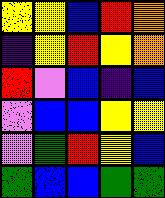[["yellow", "yellow", "blue", "red", "orange"], ["indigo", "yellow", "red", "yellow", "orange"], ["red", "violet", "blue", "indigo", "blue"], ["violet", "blue", "blue", "yellow", "yellow"], ["violet", "green", "red", "yellow", "blue"], ["green", "blue", "blue", "green", "green"]]